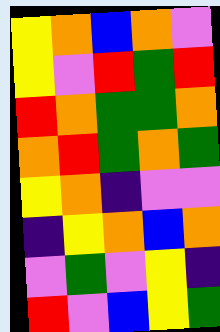[["yellow", "orange", "blue", "orange", "violet"], ["yellow", "violet", "red", "green", "red"], ["red", "orange", "green", "green", "orange"], ["orange", "red", "green", "orange", "green"], ["yellow", "orange", "indigo", "violet", "violet"], ["indigo", "yellow", "orange", "blue", "orange"], ["violet", "green", "violet", "yellow", "indigo"], ["red", "violet", "blue", "yellow", "green"]]